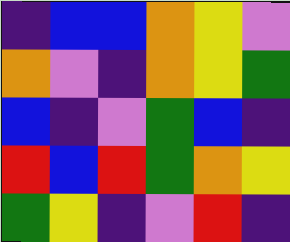[["indigo", "blue", "blue", "orange", "yellow", "violet"], ["orange", "violet", "indigo", "orange", "yellow", "green"], ["blue", "indigo", "violet", "green", "blue", "indigo"], ["red", "blue", "red", "green", "orange", "yellow"], ["green", "yellow", "indigo", "violet", "red", "indigo"]]